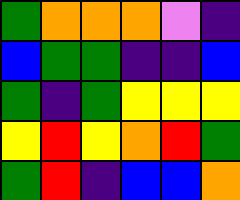[["green", "orange", "orange", "orange", "violet", "indigo"], ["blue", "green", "green", "indigo", "indigo", "blue"], ["green", "indigo", "green", "yellow", "yellow", "yellow"], ["yellow", "red", "yellow", "orange", "red", "green"], ["green", "red", "indigo", "blue", "blue", "orange"]]